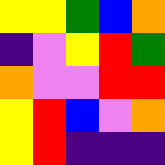[["yellow", "yellow", "green", "blue", "orange"], ["indigo", "violet", "yellow", "red", "green"], ["orange", "violet", "violet", "red", "red"], ["yellow", "red", "blue", "violet", "orange"], ["yellow", "red", "indigo", "indigo", "indigo"]]